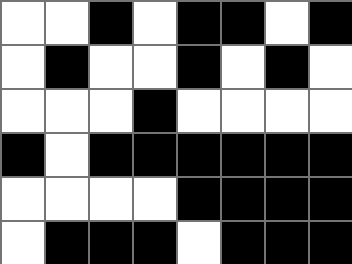[["white", "white", "black", "white", "black", "black", "white", "black"], ["white", "black", "white", "white", "black", "white", "black", "white"], ["white", "white", "white", "black", "white", "white", "white", "white"], ["black", "white", "black", "black", "black", "black", "black", "black"], ["white", "white", "white", "white", "black", "black", "black", "black"], ["white", "black", "black", "black", "white", "black", "black", "black"]]